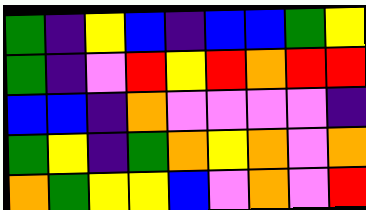[["green", "indigo", "yellow", "blue", "indigo", "blue", "blue", "green", "yellow"], ["green", "indigo", "violet", "red", "yellow", "red", "orange", "red", "red"], ["blue", "blue", "indigo", "orange", "violet", "violet", "violet", "violet", "indigo"], ["green", "yellow", "indigo", "green", "orange", "yellow", "orange", "violet", "orange"], ["orange", "green", "yellow", "yellow", "blue", "violet", "orange", "violet", "red"]]